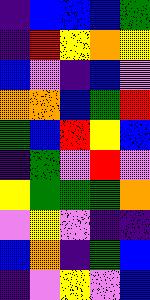[["indigo", "blue", "blue", "blue", "green"], ["indigo", "red", "yellow", "orange", "yellow"], ["blue", "violet", "indigo", "blue", "violet"], ["orange", "orange", "blue", "green", "red"], ["green", "blue", "red", "yellow", "blue"], ["indigo", "green", "violet", "red", "violet"], ["yellow", "green", "green", "green", "orange"], ["violet", "yellow", "violet", "indigo", "indigo"], ["blue", "orange", "indigo", "green", "blue"], ["indigo", "violet", "yellow", "violet", "blue"]]